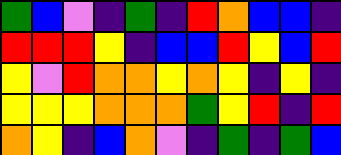[["green", "blue", "violet", "indigo", "green", "indigo", "red", "orange", "blue", "blue", "indigo"], ["red", "red", "red", "yellow", "indigo", "blue", "blue", "red", "yellow", "blue", "red"], ["yellow", "violet", "red", "orange", "orange", "yellow", "orange", "yellow", "indigo", "yellow", "indigo"], ["yellow", "yellow", "yellow", "orange", "orange", "orange", "green", "yellow", "red", "indigo", "red"], ["orange", "yellow", "indigo", "blue", "orange", "violet", "indigo", "green", "indigo", "green", "blue"]]